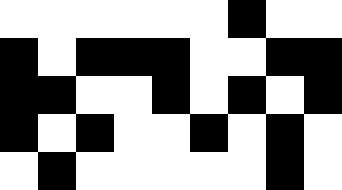[["white", "white", "white", "white", "white", "white", "black", "white", "white"], ["black", "white", "black", "black", "black", "white", "white", "black", "black"], ["black", "black", "white", "white", "black", "white", "black", "white", "black"], ["black", "white", "black", "white", "white", "black", "white", "black", "white"], ["white", "black", "white", "white", "white", "white", "white", "black", "white"]]